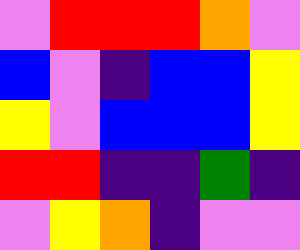[["violet", "red", "red", "red", "orange", "violet"], ["blue", "violet", "indigo", "blue", "blue", "yellow"], ["yellow", "violet", "blue", "blue", "blue", "yellow"], ["red", "red", "indigo", "indigo", "green", "indigo"], ["violet", "yellow", "orange", "indigo", "violet", "violet"]]